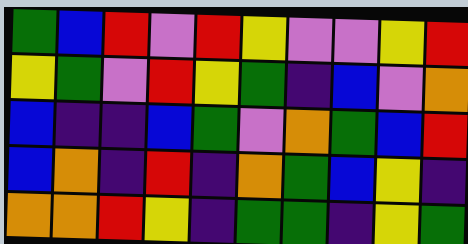[["green", "blue", "red", "violet", "red", "yellow", "violet", "violet", "yellow", "red"], ["yellow", "green", "violet", "red", "yellow", "green", "indigo", "blue", "violet", "orange"], ["blue", "indigo", "indigo", "blue", "green", "violet", "orange", "green", "blue", "red"], ["blue", "orange", "indigo", "red", "indigo", "orange", "green", "blue", "yellow", "indigo"], ["orange", "orange", "red", "yellow", "indigo", "green", "green", "indigo", "yellow", "green"]]